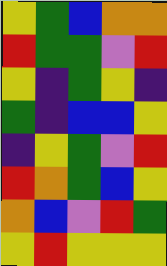[["yellow", "green", "blue", "orange", "orange"], ["red", "green", "green", "violet", "red"], ["yellow", "indigo", "green", "yellow", "indigo"], ["green", "indigo", "blue", "blue", "yellow"], ["indigo", "yellow", "green", "violet", "red"], ["red", "orange", "green", "blue", "yellow"], ["orange", "blue", "violet", "red", "green"], ["yellow", "red", "yellow", "yellow", "yellow"]]